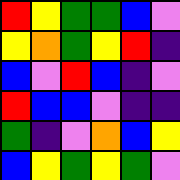[["red", "yellow", "green", "green", "blue", "violet"], ["yellow", "orange", "green", "yellow", "red", "indigo"], ["blue", "violet", "red", "blue", "indigo", "violet"], ["red", "blue", "blue", "violet", "indigo", "indigo"], ["green", "indigo", "violet", "orange", "blue", "yellow"], ["blue", "yellow", "green", "yellow", "green", "violet"]]